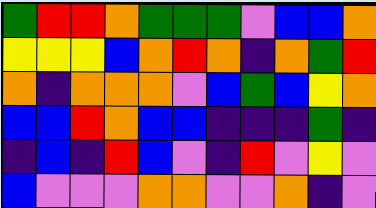[["green", "red", "red", "orange", "green", "green", "green", "violet", "blue", "blue", "orange"], ["yellow", "yellow", "yellow", "blue", "orange", "red", "orange", "indigo", "orange", "green", "red"], ["orange", "indigo", "orange", "orange", "orange", "violet", "blue", "green", "blue", "yellow", "orange"], ["blue", "blue", "red", "orange", "blue", "blue", "indigo", "indigo", "indigo", "green", "indigo"], ["indigo", "blue", "indigo", "red", "blue", "violet", "indigo", "red", "violet", "yellow", "violet"], ["blue", "violet", "violet", "violet", "orange", "orange", "violet", "violet", "orange", "indigo", "violet"]]